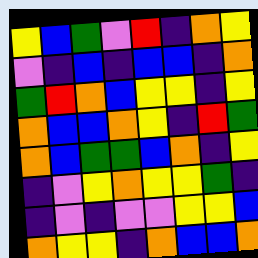[["yellow", "blue", "green", "violet", "red", "indigo", "orange", "yellow"], ["violet", "indigo", "blue", "indigo", "blue", "blue", "indigo", "orange"], ["green", "red", "orange", "blue", "yellow", "yellow", "indigo", "yellow"], ["orange", "blue", "blue", "orange", "yellow", "indigo", "red", "green"], ["orange", "blue", "green", "green", "blue", "orange", "indigo", "yellow"], ["indigo", "violet", "yellow", "orange", "yellow", "yellow", "green", "indigo"], ["indigo", "violet", "indigo", "violet", "violet", "yellow", "yellow", "blue"], ["orange", "yellow", "yellow", "indigo", "orange", "blue", "blue", "orange"]]